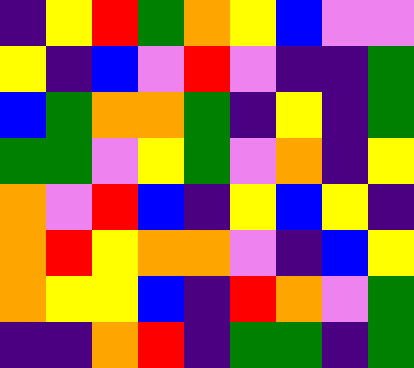[["indigo", "yellow", "red", "green", "orange", "yellow", "blue", "violet", "violet"], ["yellow", "indigo", "blue", "violet", "red", "violet", "indigo", "indigo", "green"], ["blue", "green", "orange", "orange", "green", "indigo", "yellow", "indigo", "green"], ["green", "green", "violet", "yellow", "green", "violet", "orange", "indigo", "yellow"], ["orange", "violet", "red", "blue", "indigo", "yellow", "blue", "yellow", "indigo"], ["orange", "red", "yellow", "orange", "orange", "violet", "indigo", "blue", "yellow"], ["orange", "yellow", "yellow", "blue", "indigo", "red", "orange", "violet", "green"], ["indigo", "indigo", "orange", "red", "indigo", "green", "green", "indigo", "green"]]